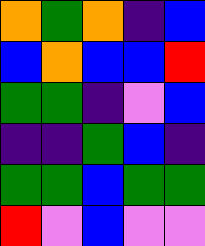[["orange", "green", "orange", "indigo", "blue"], ["blue", "orange", "blue", "blue", "red"], ["green", "green", "indigo", "violet", "blue"], ["indigo", "indigo", "green", "blue", "indigo"], ["green", "green", "blue", "green", "green"], ["red", "violet", "blue", "violet", "violet"]]